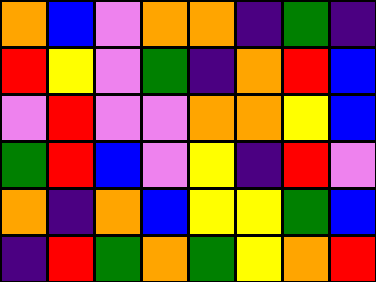[["orange", "blue", "violet", "orange", "orange", "indigo", "green", "indigo"], ["red", "yellow", "violet", "green", "indigo", "orange", "red", "blue"], ["violet", "red", "violet", "violet", "orange", "orange", "yellow", "blue"], ["green", "red", "blue", "violet", "yellow", "indigo", "red", "violet"], ["orange", "indigo", "orange", "blue", "yellow", "yellow", "green", "blue"], ["indigo", "red", "green", "orange", "green", "yellow", "orange", "red"]]